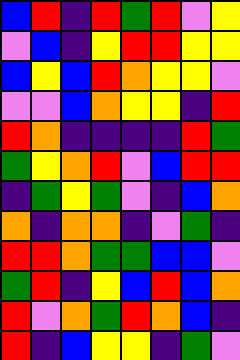[["blue", "red", "indigo", "red", "green", "red", "violet", "yellow"], ["violet", "blue", "indigo", "yellow", "red", "red", "yellow", "yellow"], ["blue", "yellow", "blue", "red", "orange", "yellow", "yellow", "violet"], ["violet", "violet", "blue", "orange", "yellow", "yellow", "indigo", "red"], ["red", "orange", "indigo", "indigo", "indigo", "indigo", "red", "green"], ["green", "yellow", "orange", "red", "violet", "blue", "red", "red"], ["indigo", "green", "yellow", "green", "violet", "indigo", "blue", "orange"], ["orange", "indigo", "orange", "orange", "indigo", "violet", "green", "indigo"], ["red", "red", "orange", "green", "green", "blue", "blue", "violet"], ["green", "red", "indigo", "yellow", "blue", "red", "blue", "orange"], ["red", "violet", "orange", "green", "red", "orange", "blue", "indigo"], ["red", "indigo", "blue", "yellow", "yellow", "indigo", "green", "violet"]]